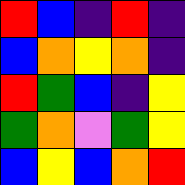[["red", "blue", "indigo", "red", "indigo"], ["blue", "orange", "yellow", "orange", "indigo"], ["red", "green", "blue", "indigo", "yellow"], ["green", "orange", "violet", "green", "yellow"], ["blue", "yellow", "blue", "orange", "red"]]